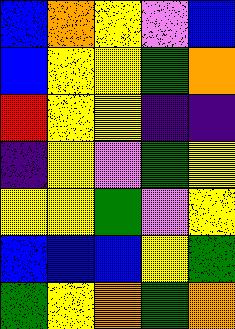[["blue", "orange", "yellow", "violet", "blue"], ["blue", "yellow", "yellow", "green", "orange"], ["red", "yellow", "yellow", "indigo", "indigo"], ["indigo", "yellow", "violet", "green", "yellow"], ["yellow", "yellow", "green", "violet", "yellow"], ["blue", "blue", "blue", "yellow", "green"], ["green", "yellow", "orange", "green", "orange"]]